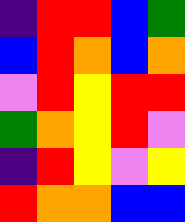[["indigo", "red", "red", "blue", "green"], ["blue", "red", "orange", "blue", "orange"], ["violet", "red", "yellow", "red", "red"], ["green", "orange", "yellow", "red", "violet"], ["indigo", "red", "yellow", "violet", "yellow"], ["red", "orange", "orange", "blue", "blue"]]